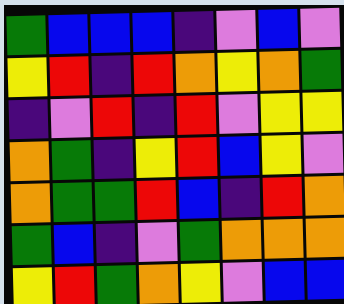[["green", "blue", "blue", "blue", "indigo", "violet", "blue", "violet"], ["yellow", "red", "indigo", "red", "orange", "yellow", "orange", "green"], ["indigo", "violet", "red", "indigo", "red", "violet", "yellow", "yellow"], ["orange", "green", "indigo", "yellow", "red", "blue", "yellow", "violet"], ["orange", "green", "green", "red", "blue", "indigo", "red", "orange"], ["green", "blue", "indigo", "violet", "green", "orange", "orange", "orange"], ["yellow", "red", "green", "orange", "yellow", "violet", "blue", "blue"]]